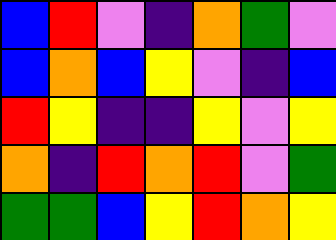[["blue", "red", "violet", "indigo", "orange", "green", "violet"], ["blue", "orange", "blue", "yellow", "violet", "indigo", "blue"], ["red", "yellow", "indigo", "indigo", "yellow", "violet", "yellow"], ["orange", "indigo", "red", "orange", "red", "violet", "green"], ["green", "green", "blue", "yellow", "red", "orange", "yellow"]]